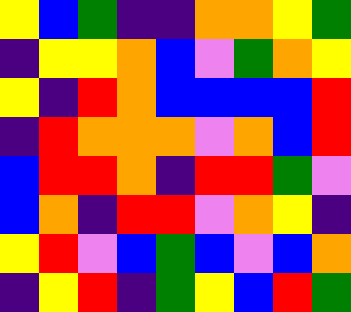[["yellow", "blue", "green", "indigo", "indigo", "orange", "orange", "yellow", "green"], ["indigo", "yellow", "yellow", "orange", "blue", "violet", "green", "orange", "yellow"], ["yellow", "indigo", "red", "orange", "blue", "blue", "blue", "blue", "red"], ["indigo", "red", "orange", "orange", "orange", "violet", "orange", "blue", "red"], ["blue", "red", "red", "orange", "indigo", "red", "red", "green", "violet"], ["blue", "orange", "indigo", "red", "red", "violet", "orange", "yellow", "indigo"], ["yellow", "red", "violet", "blue", "green", "blue", "violet", "blue", "orange"], ["indigo", "yellow", "red", "indigo", "green", "yellow", "blue", "red", "green"]]